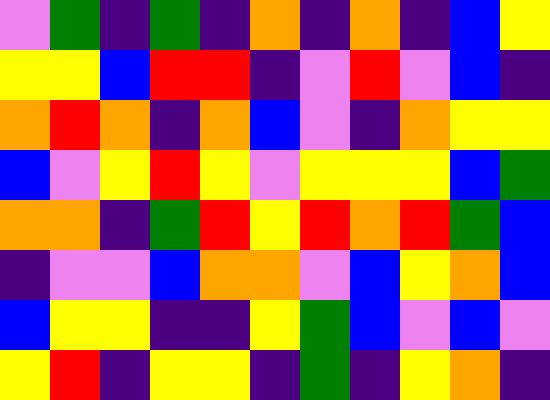[["violet", "green", "indigo", "green", "indigo", "orange", "indigo", "orange", "indigo", "blue", "yellow"], ["yellow", "yellow", "blue", "red", "red", "indigo", "violet", "red", "violet", "blue", "indigo"], ["orange", "red", "orange", "indigo", "orange", "blue", "violet", "indigo", "orange", "yellow", "yellow"], ["blue", "violet", "yellow", "red", "yellow", "violet", "yellow", "yellow", "yellow", "blue", "green"], ["orange", "orange", "indigo", "green", "red", "yellow", "red", "orange", "red", "green", "blue"], ["indigo", "violet", "violet", "blue", "orange", "orange", "violet", "blue", "yellow", "orange", "blue"], ["blue", "yellow", "yellow", "indigo", "indigo", "yellow", "green", "blue", "violet", "blue", "violet"], ["yellow", "red", "indigo", "yellow", "yellow", "indigo", "green", "indigo", "yellow", "orange", "indigo"]]